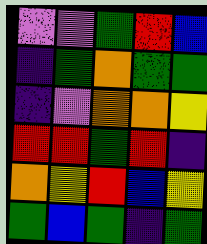[["violet", "violet", "green", "red", "blue"], ["indigo", "green", "orange", "green", "green"], ["indigo", "violet", "orange", "orange", "yellow"], ["red", "red", "green", "red", "indigo"], ["orange", "yellow", "red", "blue", "yellow"], ["green", "blue", "green", "indigo", "green"]]